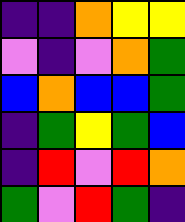[["indigo", "indigo", "orange", "yellow", "yellow"], ["violet", "indigo", "violet", "orange", "green"], ["blue", "orange", "blue", "blue", "green"], ["indigo", "green", "yellow", "green", "blue"], ["indigo", "red", "violet", "red", "orange"], ["green", "violet", "red", "green", "indigo"]]